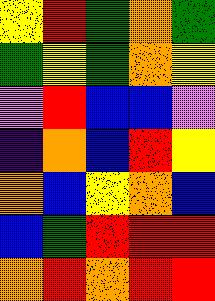[["yellow", "red", "green", "orange", "green"], ["green", "yellow", "green", "orange", "yellow"], ["violet", "red", "blue", "blue", "violet"], ["indigo", "orange", "blue", "red", "yellow"], ["orange", "blue", "yellow", "orange", "blue"], ["blue", "green", "red", "red", "red"], ["orange", "red", "orange", "red", "red"]]